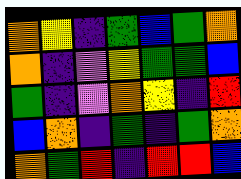[["orange", "yellow", "indigo", "green", "blue", "green", "orange"], ["orange", "indigo", "violet", "yellow", "green", "green", "blue"], ["green", "indigo", "violet", "orange", "yellow", "indigo", "red"], ["blue", "orange", "indigo", "green", "indigo", "green", "orange"], ["orange", "green", "red", "indigo", "red", "red", "blue"]]